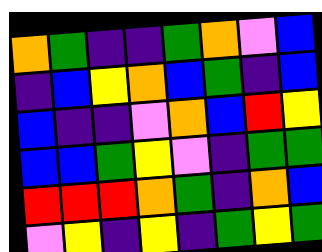[["orange", "green", "indigo", "indigo", "green", "orange", "violet", "blue"], ["indigo", "blue", "yellow", "orange", "blue", "green", "indigo", "blue"], ["blue", "indigo", "indigo", "violet", "orange", "blue", "red", "yellow"], ["blue", "blue", "green", "yellow", "violet", "indigo", "green", "green"], ["red", "red", "red", "orange", "green", "indigo", "orange", "blue"], ["violet", "yellow", "indigo", "yellow", "indigo", "green", "yellow", "green"]]